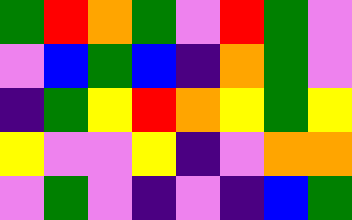[["green", "red", "orange", "green", "violet", "red", "green", "violet"], ["violet", "blue", "green", "blue", "indigo", "orange", "green", "violet"], ["indigo", "green", "yellow", "red", "orange", "yellow", "green", "yellow"], ["yellow", "violet", "violet", "yellow", "indigo", "violet", "orange", "orange"], ["violet", "green", "violet", "indigo", "violet", "indigo", "blue", "green"]]